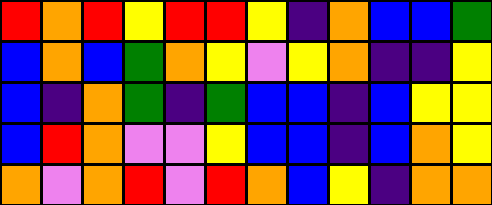[["red", "orange", "red", "yellow", "red", "red", "yellow", "indigo", "orange", "blue", "blue", "green"], ["blue", "orange", "blue", "green", "orange", "yellow", "violet", "yellow", "orange", "indigo", "indigo", "yellow"], ["blue", "indigo", "orange", "green", "indigo", "green", "blue", "blue", "indigo", "blue", "yellow", "yellow"], ["blue", "red", "orange", "violet", "violet", "yellow", "blue", "blue", "indigo", "blue", "orange", "yellow"], ["orange", "violet", "orange", "red", "violet", "red", "orange", "blue", "yellow", "indigo", "orange", "orange"]]